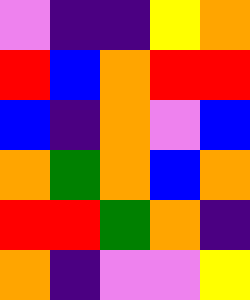[["violet", "indigo", "indigo", "yellow", "orange"], ["red", "blue", "orange", "red", "red"], ["blue", "indigo", "orange", "violet", "blue"], ["orange", "green", "orange", "blue", "orange"], ["red", "red", "green", "orange", "indigo"], ["orange", "indigo", "violet", "violet", "yellow"]]